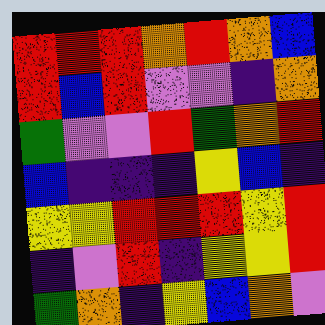[["red", "red", "red", "orange", "red", "orange", "blue"], ["red", "blue", "red", "violet", "violet", "indigo", "orange"], ["green", "violet", "violet", "red", "green", "orange", "red"], ["blue", "indigo", "indigo", "indigo", "yellow", "blue", "indigo"], ["yellow", "yellow", "red", "red", "red", "yellow", "red"], ["indigo", "violet", "red", "indigo", "yellow", "yellow", "red"], ["green", "orange", "indigo", "yellow", "blue", "orange", "violet"]]